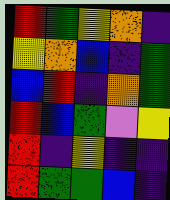[["red", "green", "yellow", "orange", "indigo"], ["yellow", "orange", "blue", "indigo", "green"], ["blue", "red", "indigo", "orange", "green"], ["red", "blue", "green", "violet", "yellow"], ["red", "indigo", "yellow", "indigo", "indigo"], ["red", "green", "green", "blue", "indigo"]]